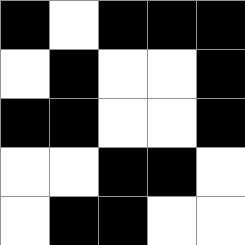[["black", "white", "black", "black", "black"], ["white", "black", "white", "white", "black"], ["black", "black", "white", "white", "black"], ["white", "white", "black", "black", "white"], ["white", "black", "black", "white", "white"]]